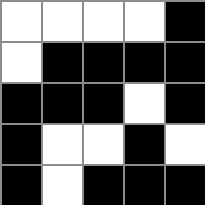[["white", "white", "white", "white", "black"], ["white", "black", "black", "black", "black"], ["black", "black", "black", "white", "black"], ["black", "white", "white", "black", "white"], ["black", "white", "black", "black", "black"]]